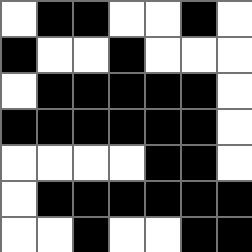[["white", "black", "black", "white", "white", "black", "white"], ["black", "white", "white", "black", "white", "white", "white"], ["white", "black", "black", "black", "black", "black", "white"], ["black", "black", "black", "black", "black", "black", "white"], ["white", "white", "white", "white", "black", "black", "white"], ["white", "black", "black", "black", "black", "black", "black"], ["white", "white", "black", "white", "white", "black", "black"]]